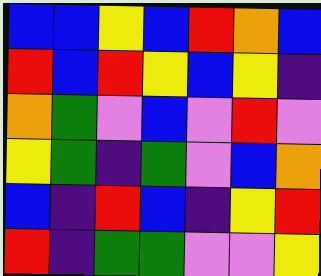[["blue", "blue", "yellow", "blue", "red", "orange", "blue"], ["red", "blue", "red", "yellow", "blue", "yellow", "indigo"], ["orange", "green", "violet", "blue", "violet", "red", "violet"], ["yellow", "green", "indigo", "green", "violet", "blue", "orange"], ["blue", "indigo", "red", "blue", "indigo", "yellow", "red"], ["red", "indigo", "green", "green", "violet", "violet", "yellow"]]